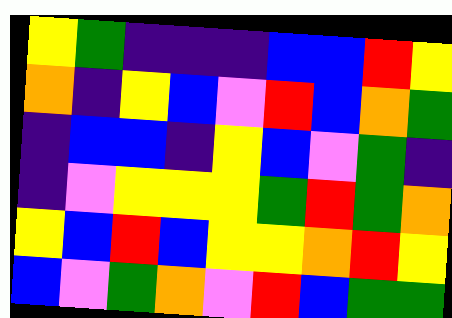[["yellow", "green", "indigo", "indigo", "indigo", "blue", "blue", "red", "yellow"], ["orange", "indigo", "yellow", "blue", "violet", "red", "blue", "orange", "green"], ["indigo", "blue", "blue", "indigo", "yellow", "blue", "violet", "green", "indigo"], ["indigo", "violet", "yellow", "yellow", "yellow", "green", "red", "green", "orange"], ["yellow", "blue", "red", "blue", "yellow", "yellow", "orange", "red", "yellow"], ["blue", "violet", "green", "orange", "violet", "red", "blue", "green", "green"]]